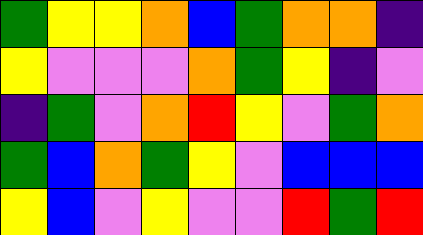[["green", "yellow", "yellow", "orange", "blue", "green", "orange", "orange", "indigo"], ["yellow", "violet", "violet", "violet", "orange", "green", "yellow", "indigo", "violet"], ["indigo", "green", "violet", "orange", "red", "yellow", "violet", "green", "orange"], ["green", "blue", "orange", "green", "yellow", "violet", "blue", "blue", "blue"], ["yellow", "blue", "violet", "yellow", "violet", "violet", "red", "green", "red"]]